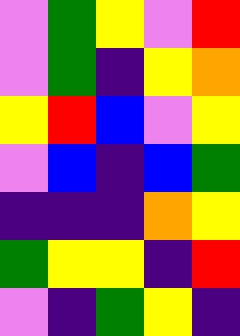[["violet", "green", "yellow", "violet", "red"], ["violet", "green", "indigo", "yellow", "orange"], ["yellow", "red", "blue", "violet", "yellow"], ["violet", "blue", "indigo", "blue", "green"], ["indigo", "indigo", "indigo", "orange", "yellow"], ["green", "yellow", "yellow", "indigo", "red"], ["violet", "indigo", "green", "yellow", "indigo"]]